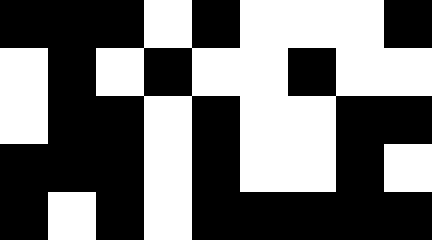[["black", "black", "black", "white", "black", "white", "white", "white", "black"], ["white", "black", "white", "black", "white", "white", "black", "white", "white"], ["white", "black", "black", "white", "black", "white", "white", "black", "black"], ["black", "black", "black", "white", "black", "white", "white", "black", "white"], ["black", "white", "black", "white", "black", "black", "black", "black", "black"]]